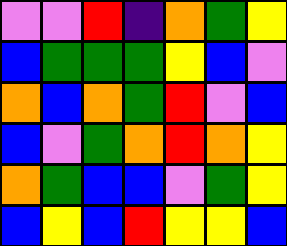[["violet", "violet", "red", "indigo", "orange", "green", "yellow"], ["blue", "green", "green", "green", "yellow", "blue", "violet"], ["orange", "blue", "orange", "green", "red", "violet", "blue"], ["blue", "violet", "green", "orange", "red", "orange", "yellow"], ["orange", "green", "blue", "blue", "violet", "green", "yellow"], ["blue", "yellow", "blue", "red", "yellow", "yellow", "blue"]]